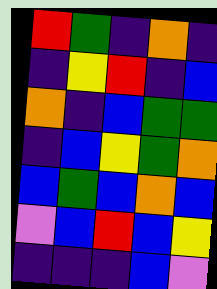[["red", "green", "indigo", "orange", "indigo"], ["indigo", "yellow", "red", "indigo", "blue"], ["orange", "indigo", "blue", "green", "green"], ["indigo", "blue", "yellow", "green", "orange"], ["blue", "green", "blue", "orange", "blue"], ["violet", "blue", "red", "blue", "yellow"], ["indigo", "indigo", "indigo", "blue", "violet"]]